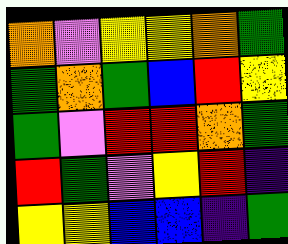[["orange", "violet", "yellow", "yellow", "orange", "green"], ["green", "orange", "green", "blue", "red", "yellow"], ["green", "violet", "red", "red", "orange", "green"], ["red", "green", "violet", "yellow", "red", "indigo"], ["yellow", "yellow", "blue", "blue", "indigo", "green"]]